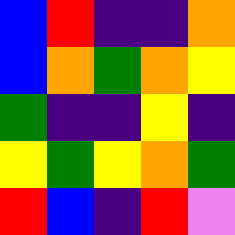[["blue", "red", "indigo", "indigo", "orange"], ["blue", "orange", "green", "orange", "yellow"], ["green", "indigo", "indigo", "yellow", "indigo"], ["yellow", "green", "yellow", "orange", "green"], ["red", "blue", "indigo", "red", "violet"]]